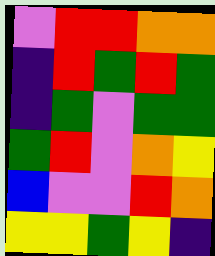[["violet", "red", "red", "orange", "orange"], ["indigo", "red", "green", "red", "green"], ["indigo", "green", "violet", "green", "green"], ["green", "red", "violet", "orange", "yellow"], ["blue", "violet", "violet", "red", "orange"], ["yellow", "yellow", "green", "yellow", "indigo"]]